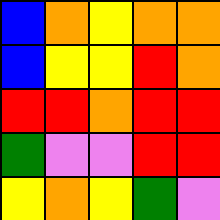[["blue", "orange", "yellow", "orange", "orange"], ["blue", "yellow", "yellow", "red", "orange"], ["red", "red", "orange", "red", "red"], ["green", "violet", "violet", "red", "red"], ["yellow", "orange", "yellow", "green", "violet"]]